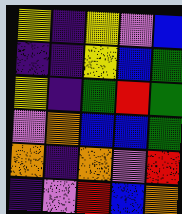[["yellow", "indigo", "yellow", "violet", "blue"], ["indigo", "indigo", "yellow", "blue", "green"], ["yellow", "indigo", "green", "red", "green"], ["violet", "orange", "blue", "blue", "green"], ["orange", "indigo", "orange", "violet", "red"], ["indigo", "violet", "red", "blue", "orange"]]